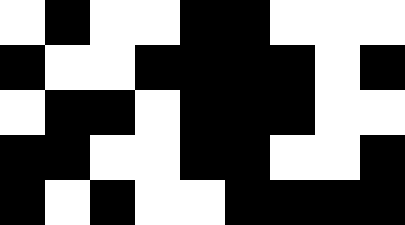[["white", "black", "white", "white", "black", "black", "white", "white", "white"], ["black", "white", "white", "black", "black", "black", "black", "white", "black"], ["white", "black", "black", "white", "black", "black", "black", "white", "white"], ["black", "black", "white", "white", "black", "black", "white", "white", "black"], ["black", "white", "black", "white", "white", "black", "black", "black", "black"]]